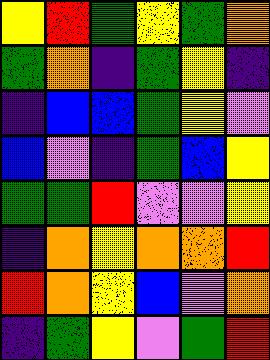[["yellow", "red", "green", "yellow", "green", "orange"], ["green", "orange", "indigo", "green", "yellow", "indigo"], ["indigo", "blue", "blue", "green", "yellow", "violet"], ["blue", "violet", "indigo", "green", "blue", "yellow"], ["green", "green", "red", "violet", "violet", "yellow"], ["indigo", "orange", "yellow", "orange", "orange", "red"], ["red", "orange", "yellow", "blue", "violet", "orange"], ["indigo", "green", "yellow", "violet", "green", "red"]]